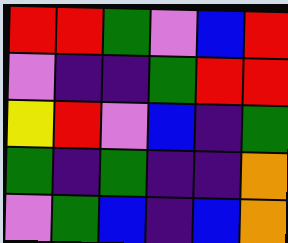[["red", "red", "green", "violet", "blue", "red"], ["violet", "indigo", "indigo", "green", "red", "red"], ["yellow", "red", "violet", "blue", "indigo", "green"], ["green", "indigo", "green", "indigo", "indigo", "orange"], ["violet", "green", "blue", "indigo", "blue", "orange"]]